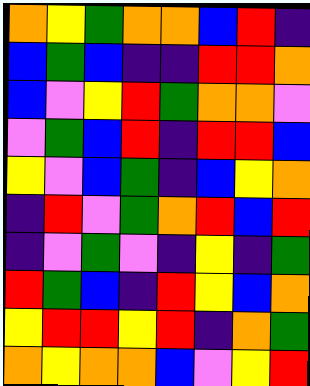[["orange", "yellow", "green", "orange", "orange", "blue", "red", "indigo"], ["blue", "green", "blue", "indigo", "indigo", "red", "red", "orange"], ["blue", "violet", "yellow", "red", "green", "orange", "orange", "violet"], ["violet", "green", "blue", "red", "indigo", "red", "red", "blue"], ["yellow", "violet", "blue", "green", "indigo", "blue", "yellow", "orange"], ["indigo", "red", "violet", "green", "orange", "red", "blue", "red"], ["indigo", "violet", "green", "violet", "indigo", "yellow", "indigo", "green"], ["red", "green", "blue", "indigo", "red", "yellow", "blue", "orange"], ["yellow", "red", "red", "yellow", "red", "indigo", "orange", "green"], ["orange", "yellow", "orange", "orange", "blue", "violet", "yellow", "red"]]